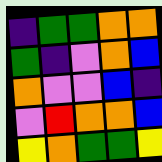[["indigo", "green", "green", "orange", "orange"], ["green", "indigo", "violet", "orange", "blue"], ["orange", "violet", "violet", "blue", "indigo"], ["violet", "red", "orange", "orange", "blue"], ["yellow", "orange", "green", "green", "yellow"]]